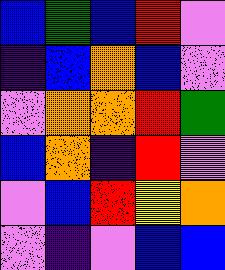[["blue", "green", "blue", "red", "violet"], ["indigo", "blue", "orange", "blue", "violet"], ["violet", "orange", "orange", "red", "green"], ["blue", "orange", "indigo", "red", "violet"], ["violet", "blue", "red", "yellow", "orange"], ["violet", "indigo", "violet", "blue", "blue"]]